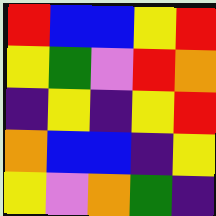[["red", "blue", "blue", "yellow", "red"], ["yellow", "green", "violet", "red", "orange"], ["indigo", "yellow", "indigo", "yellow", "red"], ["orange", "blue", "blue", "indigo", "yellow"], ["yellow", "violet", "orange", "green", "indigo"]]